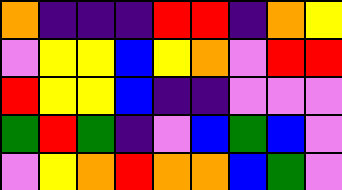[["orange", "indigo", "indigo", "indigo", "red", "red", "indigo", "orange", "yellow"], ["violet", "yellow", "yellow", "blue", "yellow", "orange", "violet", "red", "red"], ["red", "yellow", "yellow", "blue", "indigo", "indigo", "violet", "violet", "violet"], ["green", "red", "green", "indigo", "violet", "blue", "green", "blue", "violet"], ["violet", "yellow", "orange", "red", "orange", "orange", "blue", "green", "violet"]]